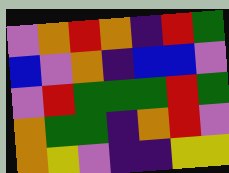[["violet", "orange", "red", "orange", "indigo", "red", "green"], ["blue", "violet", "orange", "indigo", "blue", "blue", "violet"], ["violet", "red", "green", "green", "green", "red", "green"], ["orange", "green", "green", "indigo", "orange", "red", "violet"], ["orange", "yellow", "violet", "indigo", "indigo", "yellow", "yellow"]]